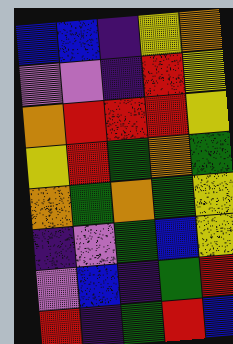[["blue", "blue", "indigo", "yellow", "orange"], ["violet", "violet", "indigo", "red", "yellow"], ["orange", "red", "red", "red", "yellow"], ["yellow", "red", "green", "orange", "green"], ["orange", "green", "orange", "green", "yellow"], ["indigo", "violet", "green", "blue", "yellow"], ["violet", "blue", "indigo", "green", "red"], ["red", "indigo", "green", "red", "blue"]]